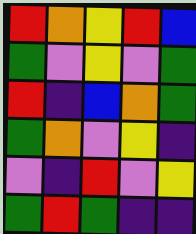[["red", "orange", "yellow", "red", "blue"], ["green", "violet", "yellow", "violet", "green"], ["red", "indigo", "blue", "orange", "green"], ["green", "orange", "violet", "yellow", "indigo"], ["violet", "indigo", "red", "violet", "yellow"], ["green", "red", "green", "indigo", "indigo"]]